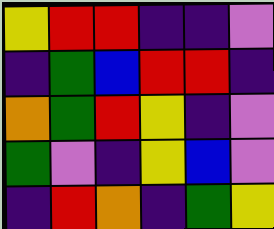[["yellow", "red", "red", "indigo", "indigo", "violet"], ["indigo", "green", "blue", "red", "red", "indigo"], ["orange", "green", "red", "yellow", "indigo", "violet"], ["green", "violet", "indigo", "yellow", "blue", "violet"], ["indigo", "red", "orange", "indigo", "green", "yellow"]]